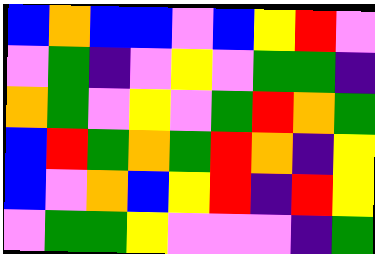[["blue", "orange", "blue", "blue", "violet", "blue", "yellow", "red", "violet"], ["violet", "green", "indigo", "violet", "yellow", "violet", "green", "green", "indigo"], ["orange", "green", "violet", "yellow", "violet", "green", "red", "orange", "green"], ["blue", "red", "green", "orange", "green", "red", "orange", "indigo", "yellow"], ["blue", "violet", "orange", "blue", "yellow", "red", "indigo", "red", "yellow"], ["violet", "green", "green", "yellow", "violet", "violet", "violet", "indigo", "green"]]